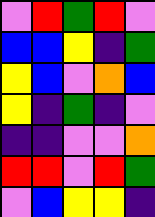[["violet", "red", "green", "red", "violet"], ["blue", "blue", "yellow", "indigo", "green"], ["yellow", "blue", "violet", "orange", "blue"], ["yellow", "indigo", "green", "indigo", "violet"], ["indigo", "indigo", "violet", "violet", "orange"], ["red", "red", "violet", "red", "green"], ["violet", "blue", "yellow", "yellow", "indigo"]]